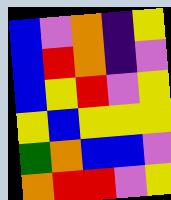[["blue", "violet", "orange", "indigo", "yellow"], ["blue", "red", "orange", "indigo", "violet"], ["blue", "yellow", "red", "violet", "yellow"], ["yellow", "blue", "yellow", "yellow", "yellow"], ["green", "orange", "blue", "blue", "violet"], ["orange", "red", "red", "violet", "yellow"]]